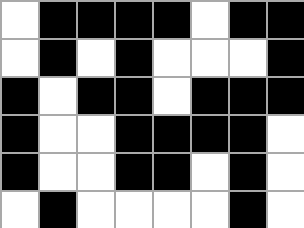[["white", "black", "black", "black", "black", "white", "black", "black"], ["white", "black", "white", "black", "white", "white", "white", "black"], ["black", "white", "black", "black", "white", "black", "black", "black"], ["black", "white", "white", "black", "black", "black", "black", "white"], ["black", "white", "white", "black", "black", "white", "black", "white"], ["white", "black", "white", "white", "white", "white", "black", "white"]]